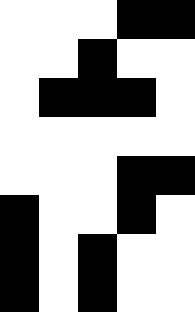[["white", "white", "white", "black", "black"], ["white", "white", "black", "white", "white"], ["white", "black", "black", "black", "white"], ["white", "white", "white", "white", "white"], ["white", "white", "white", "black", "black"], ["black", "white", "white", "black", "white"], ["black", "white", "black", "white", "white"], ["black", "white", "black", "white", "white"]]